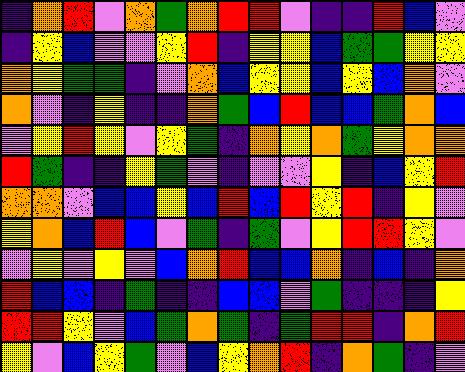[["indigo", "orange", "red", "violet", "orange", "green", "orange", "red", "red", "violet", "indigo", "indigo", "red", "blue", "violet"], ["indigo", "yellow", "blue", "violet", "violet", "yellow", "red", "indigo", "yellow", "yellow", "blue", "green", "green", "yellow", "yellow"], ["orange", "yellow", "green", "green", "indigo", "violet", "orange", "blue", "yellow", "yellow", "blue", "yellow", "blue", "orange", "violet"], ["orange", "violet", "indigo", "yellow", "indigo", "indigo", "orange", "green", "blue", "red", "blue", "blue", "green", "orange", "blue"], ["violet", "yellow", "red", "yellow", "violet", "yellow", "green", "indigo", "orange", "yellow", "orange", "green", "yellow", "orange", "orange"], ["red", "green", "indigo", "indigo", "yellow", "green", "violet", "indigo", "violet", "violet", "yellow", "indigo", "blue", "yellow", "red"], ["orange", "orange", "violet", "blue", "blue", "yellow", "blue", "red", "blue", "red", "yellow", "red", "indigo", "yellow", "violet"], ["yellow", "orange", "blue", "red", "blue", "violet", "green", "indigo", "green", "violet", "yellow", "red", "red", "yellow", "violet"], ["violet", "yellow", "violet", "yellow", "violet", "blue", "orange", "red", "blue", "blue", "orange", "indigo", "blue", "indigo", "orange"], ["red", "blue", "blue", "indigo", "green", "indigo", "indigo", "blue", "blue", "violet", "green", "indigo", "indigo", "indigo", "yellow"], ["red", "red", "yellow", "violet", "blue", "green", "orange", "green", "indigo", "green", "red", "red", "indigo", "orange", "red"], ["yellow", "violet", "blue", "yellow", "green", "violet", "blue", "yellow", "orange", "red", "indigo", "orange", "green", "indigo", "violet"]]